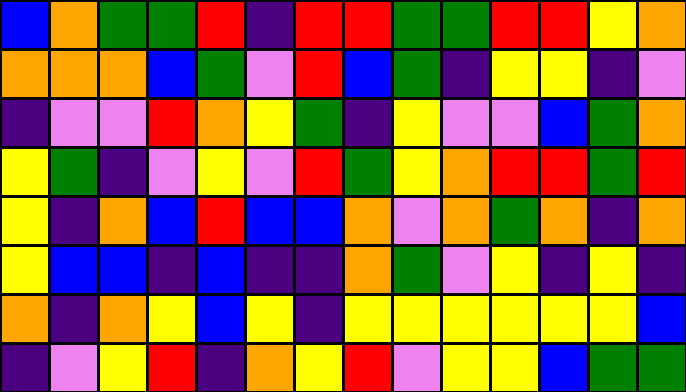[["blue", "orange", "green", "green", "red", "indigo", "red", "red", "green", "green", "red", "red", "yellow", "orange"], ["orange", "orange", "orange", "blue", "green", "violet", "red", "blue", "green", "indigo", "yellow", "yellow", "indigo", "violet"], ["indigo", "violet", "violet", "red", "orange", "yellow", "green", "indigo", "yellow", "violet", "violet", "blue", "green", "orange"], ["yellow", "green", "indigo", "violet", "yellow", "violet", "red", "green", "yellow", "orange", "red", "red", "green", "red"], ["yellow", "indigo", "orange", "blue", "red", "blue", "blue", "orange", "violet", "orange", "green", "orange", "indigo", "orange"], ["yellow", "blue", "blue", "indigo", "blue", "indigo", "indigo", "orange", "green", "violet", "yellow", "indigo", "yellow", "indigo"], ["orange", "indigo", "orange", "yellow", "blue", "yellow", "indigo", "yellow", "yellow", "yellow", "yellow", "yellow", "yellow", "blue"], ["indigo", "violet", "yellow", "red", "indigo", "orange", "yellow", "red", "violet", "yellow", "yellow", "blue", "green", "green"]]